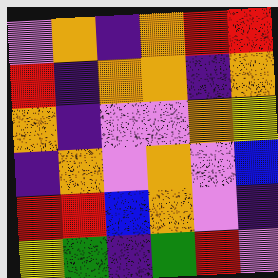[["violet", "orange", "indigo", "orange", "red", "red"], ["red", "indigo", "orange", "orange", "indigo", "orange"], ["orange", "indigo", "violet", "violet", "orange", "yellow"], ["indigo", "orange", "violet", "orange", "violet", "blue"], ["red", "red", "blue", "orange", "violet", "indigo"], ["yellow", "green", "indigo", "green", "red", "violet"]]